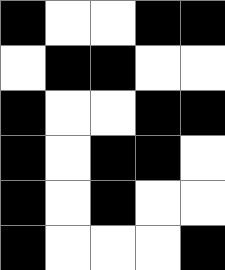[["black", "white", "white", "black", "black"], ["white", "black", "black", "white", "white"], ["black", "white", "white", "black", "black"], ["black", "white", "black", "black", "white"], ["black", "white", "black", "white", "white"], ["black", "white", "white", "white", "black"]]